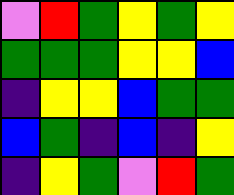[["violet", "red", "green", "yellow", "green", "yellow"], ["green", "green", "green", "yellow", "yellow", "blue"], ["indigo", "yellow", "yellow", "blue", "green", "green"], ["blue", "green", "indigo", "blue", "indigo", "yellow"], ["indigo", "yellow", "green", "violet", "red", "green"]]